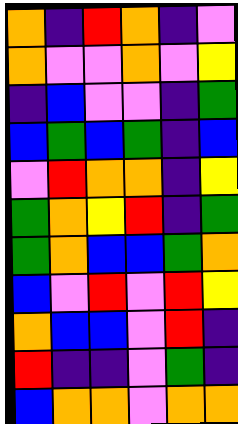[["orange", "indigo", "red", "orange", "indigo", "violet"], ["orange", "violet", "violet", "orange", "violet", "yellow"], ["indigo", "blue", "violet", "violet", "indigo", "green"], ["blue", "green", "blue", "green", "indigo", "blue"], ["violet", "red", "orange", "orange", "indigo", "yellow"], ["green", "orange", "yellow", "red", "indigo", "green"], ["green", "orange", "blue", "blue", "green", "orange"], ["blue", "violet", "red", "violet", "red", "yellow"], ["orange", "blue", "blue", "violet", "red", "indigo"], ["red", "indigo", "indigo", "violet", "green", "indigo"], ["blue", "orange", "orange", "violet", "orange", "orange"]]